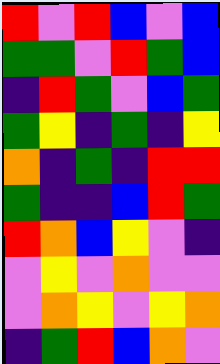[["red", "violet", "red", "blue", "violet", "blue"], ["green", "green", "violet", "red", "green", "blue"], ["indigo", "red", "green", "violet", "blue", "green"], ["green", "yellow", "indigo", "green", "indigo", "yellow"], ["orange", "indigo", "green", "indigo", "red", "red"], ["green", "indigo", "indigo", "blue", "red", "green"], ["red", "orange", "blue", "yellow", "violet", "indigo"], ["violet", "yellow", "violet", "orange", "violet", "violet"], ["violet", "orange", "yellow", "violet", "yellow", "orange"], ["indigo", "green", "red", "blue", "orange", "violet"]]